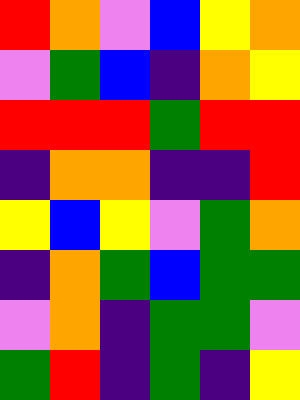[["red", "orange", "violet", "blue", "yellow", "orange"], ["violet", "green", "blue", "indigo", "orange", "yellow"], ["red", "red", "red", "green", "red", "red"], ["indigo", "orange", "orange", "indigo", "indigo", "red"], ["yellow", "blue", "yellow", "violet", "green", "orange"], ["indigo", "orange", "green", "blue", "green", "green"], ["violet", "orange", "indigo", "green", "green", "violet"], ["green", "red", "indigo", "green", "indigo", "yellow"]]